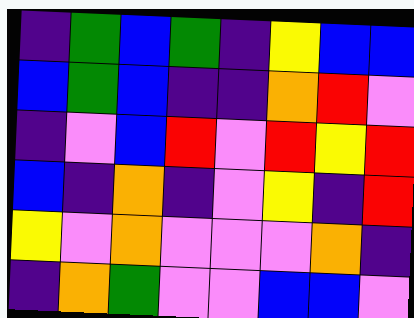[["indigo", "green", "blue", "green", "indigo", "yellow", "blue", "blue"], ["blue", "green", "blue", "indigo", "indigo", "orange", "red", "violet"], ["indigo", "violet", "blue", "red", "violet", "red", "yellow", "red"], ["blue", "indigo", "orange", "indigo", "violet", "yellow", "indigo", "red"], ["yellow", "violet", "orange", "violet", "violet", "violet", "orange", "indigo"], ["indigo", "orange", "green", "violet", "violet", "blue", "blue", "violet"]]